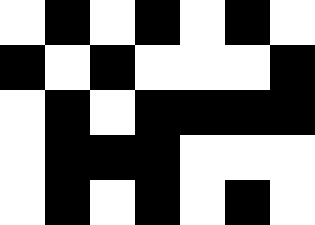[["white", "black", "white", "black", "white", "black", "white"], ["black", "white", "black", "white", "white", "white", "black"], ["white", "black", "white", "black", "black", "black", "black"], ["white", "black", "black", "black", "white", "white", "white"], ["white", "black", "white", "black", "white", "black", "white"]]